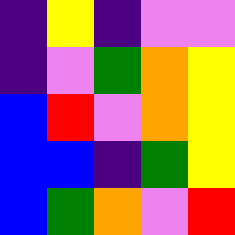[["indigo", "yellow", "indigo", "violet", "violet"], ["indigo", "violet", "green", "orange", "yellow"], ["blue", "red", "violet", "orange", "yellow"], ["blue", "blue", "indigo", "green", "yellow"], ["blue", "green", "orange", "violet", "red"]]